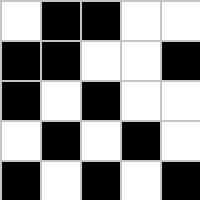[["white", "black", "black", "white", "white"], ["black", "black", "white", "white", "black"], ["black", "white", "black", "white", "white"], ["white", "black", "white", "black", "white"], ["black", "white", "black", "white", "black"]]